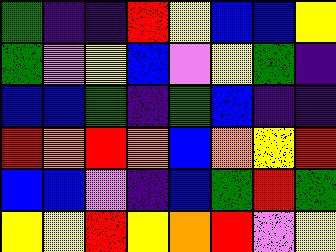[["green", "indigo", "indigo", "red", "yellow", "blue", "blue", "yellow"], ["green", "violet", "yellow", "blue", "violet", "yellow", "green", "indigo"], ["blue", "blue", "green", "indigo", "green", "blue", "indigo", "indigo"], ["red", "orange", "red", "orange", "blue", "orange", "yellow", "red"], ["blue", "blue", "violet", "indigo", "blue", "green", "red", "green"], ["yellow", "yellow", "red", "yellow", "orange", "red", "violet", "yellow"]]